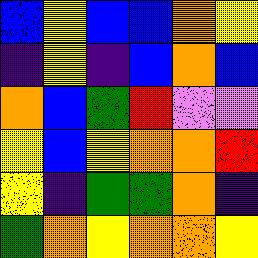[["blue", "yellow", "blue", "blue", "orange", "yellow"], ["indigo", "yellow", "indigo", "blue", "orange", "blue"], ["orange", "blue", "green", "red", "violet", "violet"], ["yellow", "blue", "yellow", "orange", "orange", "red"], ["yellow", "indigo", "green", "green", "orange", "indigo"], ["green", "orange", "yellow", "orange", "orange", "yellow"]]